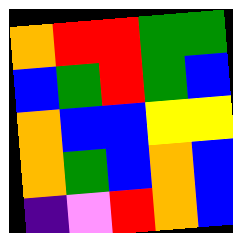[["orange", "red", "red", "green", "green"], ["blue", "green", "red", "green", "blue"], ["orange", "blue", "blue", "yellow", "yellow"], ["orange", "green", "blue", "orange", "blue"], ["indigo", "violet", "red", "orange", "blue"]]